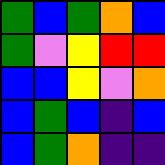[["green", "blue", "green", "orange", "blue"], ["green", "violet", "yellow", "red", "red"], ["blue", "blue", "yellow", "violet", "orange"], ["blue", "green", "blue", "indigo", "blue"], ["blue", "green", "orange", "indigo", "indigo"]]